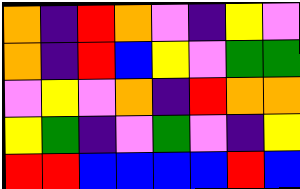[["orange", "indigo", "red", "orange", "violet", "indigo", "yellow", "violet"], ["orange", "indigo", "red", "blue", "yellow", "violet", "green", "green"], ["violet", "yellow", "violet", "orange", "indigo", "red", "orange", "orange"], ["yellow", "green", "indigo", "violet", "green", "violet", "indigo", "yellow"], ["red", "red", "blue", "blue", "blue", "blue", "red", "blue"]]